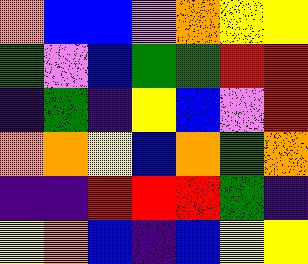[["orange", "blue", "blue", "violet", "orange", "yellow", "yellow"], ["green", "violet", "blue", "green", "green", "red", "red"], ["indigo", "green", "indigo", "yellow", "blue", "violet", "red"], ["orange", "orange", "yellow", "blue", "orange", "green", "orange"], ["indigo", "indigo", "red", "red", "red", "green", "indigo"], ["yellow", "orange", "blue", "indigo", "blue", "yellow", "yellow"]]